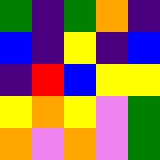[["green", "indigo", "green", "orange", "indigo"], ["blue", "indigo", "yellow", "indigo", "blue"], ["indigo", "red", "blue", "yellow", "yellow"], ["yellow", "orange", "yellow", "violet", "green"], ["orange", "violet", "orange", "violet", "green"]]